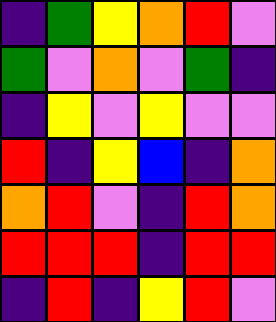[["indigo", "green", "yellow", "orange", "red", "violet"], ["green", "violet", "orange", "violet", "green", "indigo"], ["indigo", "yellow", "violet", "yellow", "violet", "violet"], ["red", "indigo", "yellow", "blue", "indigo", "orange"], ["orange", "red", "violet", "indigo", "red", "orange"], ["red", "red", "red", "indigo", "red", "red"], ["indigo", "red", "indigo", "yellow", "red", "violet"]]